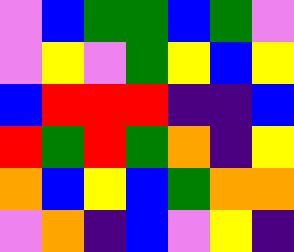[["violet", "blue", "green", "green", "blue", "green", "violet"], ["violet", "yellow", "violet", "green", "yellow", "blue", "yellow"], ["blue", "red", "red", "red", "indigo", "indigo", "blue"], ["red", "green", "red", "green", "orange", "indigo", "yellow"], ["orange", "blue", "yellow", "blue", "green", "orange", "orange"], ["violet", "orange", "indigo", "blue", "violet", "yellow", "indigo"]]